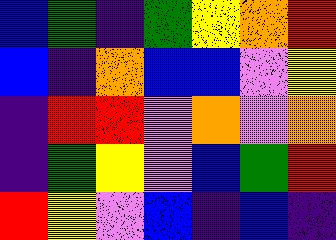[["blue", "green", "indigo", "green", "yellow", "orange", "red"], ["blue", "indigo", "orange", "blue", "blue", "violet", "yellow"], ["indigo", "red", "red", "violet", "orange", "violet", "orange"], ["indigo", "green", "yellow", "violet", "blue", "green", "red"], ["red", "yellow", "violet", "blue", "indigo", "blue", "indigo"]]